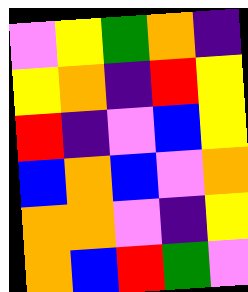[["violet", "yellow", "green", "orange", "indigo"], ["yellow", "orange", "indigo", "red", "yellow"], ["red", "indigo", "violet", "blue", "yellow"], ["blue", "orange", "blue", "violet", "orange"], ["orange", "orange", "violet", "indigo", "yellow"], ["orange", "blue", "red", "green", "violet"]]